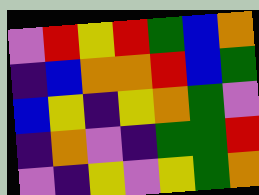[["violet", "red", "yellow", "red", "green", "blue", "orange"], ["indigo", "blue", "orange", "orange", "red", "blue", "green"], ["blue", "yellow", "indigo", "yellow", "orange", "green", "violet"], ["indigo", "orange", "violet", "indigo", "green", "green", "red"], ["violet", "indigo", "yellow", "violet", "yellow", "green", "orange"]]